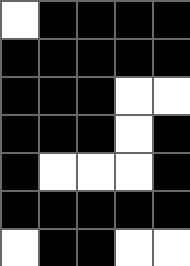[["white", "black", "black", "black", "black"], ["black", "black", "black", "black", "black"], ["black", "black", "black", "white", "white"], ["black", "black", "black", "white", "black"], ["black", "white", "white", "white", "black"], ["black", "black", "black", "black", "black"], ["white", "black", "black", "white", "white"]]